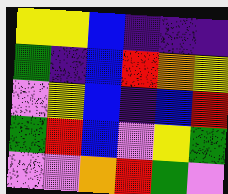[["yellow", "yellow", "blue", "indigo", "indigo", "indigo"], ["green", "indigo", "blue", "red", "orange", "yellow"], ["violet", "yellow", "blue", "indigo", "blue", "red"], ["green", "red", "blue", "violet", "yellow", "green"], ["violet", "violet", "orange", "red", "green", "violet"]]